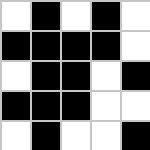[["white", "black", "white", "black", "white"], ["black", "black", "black", "black", "white"], ["white", "black", "black", "white", "black"], ["black", "black", "black", "white", "white"], ["white", "black", "white", "white", "black"]]